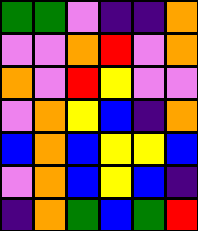[["green", "green", "violet", "indigo", "indigo", "orange"], ["violet", "violet", "orange", "red", "violet", "orange"], ["orange", "violet", "red", "yellow", "violet", "violet"], ["violet", "orange", "yellow", "blue", "indigo", "orange"], ["blue", "orange", "blue", "yellow", "yellow", "blue"], ["violet", "orange", "blue", "yellow", "blue", "indigo"], ["indigo", "orange", "green", "blue", "green", "red"]]